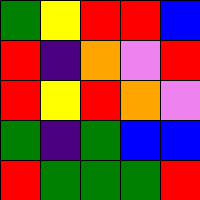[["green", "yellow", "red", "red", "blue"], ["red", "indigo", "orange", "violet", "red"], ["red", "yellow", "red", "orange", "violet"], ["green", "indigo", "green", "blue", "blue"], ["red", "green", "green", "green", "red"]]